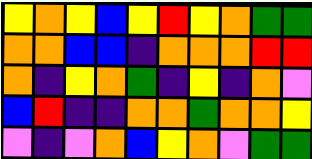[["yellow", "orange", "yellow", "blue", "yellow", "red", "yellow", "orange", "green", "green"], ["orange", "orange", "blue", "blue", "indigo", "orange", "orange", "orange", "red", "red"], ["orange", "indigo", "yellow", "orange", "green", "indigo", "yellow", "indigo", "orange", "violet"], ["blue", "red", "indigo", "indigo", "orange", "orange", "green", "orange", "orange", "yellow"], ["violet", "indigo", "violet", "orange", "blue", "yellow", "orange", "violet", "green", "green"]]